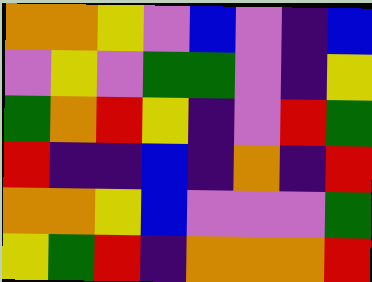[["orange", "orange", "yellow", "violet", "blue", "violet", "indigo", "blue"], ["violet", "yellow", "violet", "green", "green", "violet", "indigo", "yellow"], ["green", "orange", "red", "yellow", "indigo", "violet", "red", "green"], ["red", "indigo", "indigo", "blue", "indigo", "orange", "indigo", "red"], ["orange", "orange", "yellow", "blue", "violet", "violet", "violet", "green"], ["yellow", "green", "red", "indigo", "orange", "orange", "orange", "red"]]